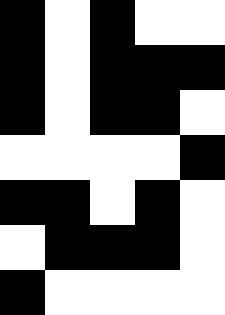[["black", "white", "black", "white", "white"], ["black", "white", "black", "black", "black"], ["black", "white", "black", "black", "white"], ["white", "white", "white", "white", "black"], ["black", "black", "white", "black", "white"], ["white", "black", "black", "black", "white"], ["black", "white", "white", "white", "white"]]